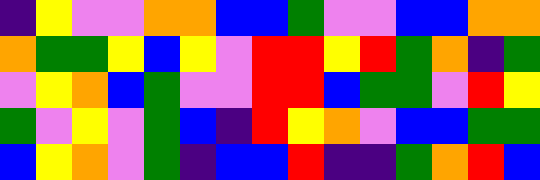[["indigo", "yellow", "violet", "violet", "orange", "orange", "blue", "blue", "green", "violet", "violet", "blue", "blue", "orange", "orange"], ["orange", "green", "green", "yellow", "blue", "yellow", "violet", "red", "red", "yellow", "red", "green", "orange", "indigo", "green"], ["violet", "yellow", "orange", "blue", "green", "violet", "violet", "red", "red", "blue", "green", "green", "violet", "red", "yellow"], ["green", "violet", "yellow", "violet", "green", "blue", "indigo", "red", "yellow", "orange", "violet", "blue", "blue", "green", "green"], ["blue", "yellow", "orange", "violet", "green", "indigo", "blue", "blue", "red", "indigo", "indigo", "green", "orange", "red", "blue"]]